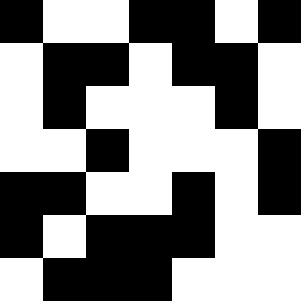[["black", "white", "white", "black", "black", "white", "black"], ["white", "black", "black", "white", "black", "black", "white"], ["white", "black", "white", "white", "white", "black", "white"], ["white", "white", "black", "white", "white", "white", "black"], ["black", "black", "white", "white", "black", "white", "black"], ["black", "white", "black", "black", "black", "white", "white"], ["white", "black", "black", "black", "white", "white", "white"]]